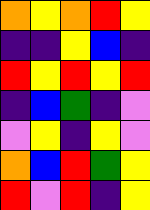[["orange", "yellow", "orange", "red", "yellow"], ["indigo", "indigo", "yellow", "blue", "indigo"], ["red", "yellow", "red", "yellow", "red"], ["indigo", "blue", "green", "indigo", "violet"], ["violet", "yellow", "indigo", "yellow", "violet"], ["orange", "blue", "red", "green", "yellow"], ["red", "violet", "red", "indigo", "yellow"]]